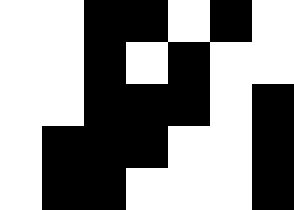[["white", "white", "black", "black", "white", "black", "white"], ["white", "white", "black", "white", "black", "white", "white"], ["white", "white", "black", "black", "black", "white", "black"], ["white", "black", "black", "black", "white", "white", "black"], ["white", "black", "black", "white", "white", "white", "black"]]